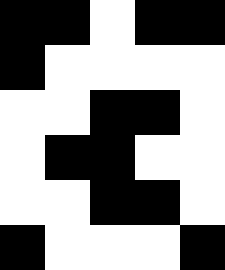[["black", "black", "white", "black", "black"], ["black", "white", "white", "white", "white"], ["white", "white", "black", "black", "white"], ["white", "black", "black", "white", "white"], ["white", "white", "black", "black", "white"], ["black", "white", "white", "white", "black"]]